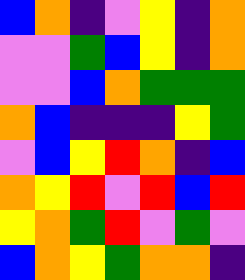[["blue", "orange", "indigo", "violet", "yellow", "indigo", "orange"], ["violet", "violet", "green", "blue", "yellow", "indigo", "orange"], ["violet", "violet", "blue", "orange", "green", "green", "green"], ["orange", "blue", "indigo", "indigo", "indigo", "yellow", "green"], ["violet", "blue", "yellow", "red", "orange", "indigo", "blue"], ["orange", "yellow", "red", "violet", "red", "blue", "red"], ["yellow", "orange", "green", "red", "violet", "green", "violet"], ["blue", "orange", "yellow", "green", "orange", "orange", "indigo"]]